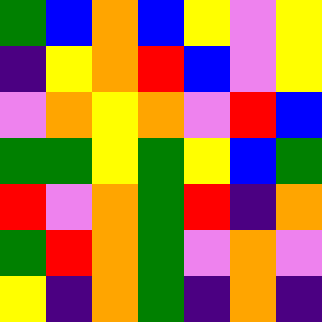[["green", "blue", "orange", "blue", "yellow", "violet", "yellow"], ["indigo", "yellow", "orange", "red", "blue", "violet", "yellow"], ["violet", "orange", "yellow", "orange", "violet", "red", "blue"], ["green", "green", "yellow", "green", "yellow", "blue", "green"], ["red", "violet", "orange", "green", "red", "indigo", "orange"], ["green", "red", "orange", "green", "violet", "orange", "violet"], ["yellow", "indigo", "orange", "green", "indigo", "orange", "indigo"]]